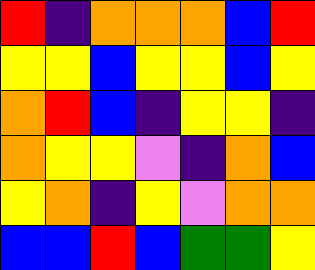[["red", "indigo", "orange", "orange", "orange", "blue", "red"], ["yellow", "yellow", "blue", "yellow", "yellow", "blue", "yellow"], ["orange", "red", "blue", "indigo", "yellow", "yellow", "indigo"], ["orange", "yellow", "yellow", "violet", "indigo", "orange", "blue"], ["yellow", "orange", "indigo", "yellow", "violet", "orange", "orange"], ["blue", "blue", "red", "blue", "green", "green", "yellow"]]